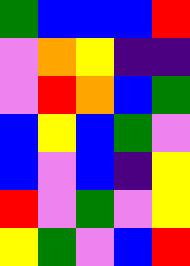[["green", "blue", "blue", "blue", "red"], ["violet", "orange", "yellow", "indigo", "indigo"], ["violet", "red", "orange", "blue", "green"], ["blue", "yellow", "blue", "green", "violet"], ["blue", "violet", "blue", "indigo", "yellow"], ["red", "violet", "green", "violet", "yellow"], ["yellow", "green", "violet", "blue", "red"]]